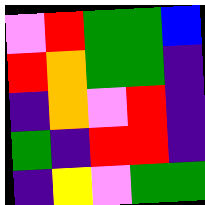[["violet", "red", "green", "green", "blue"], ["red", "orange", "green", "green", "indigo"], ["indigo", "orange", "violet", "red", "indigo"], ["green", "indigo", "red", "red", "indigo"], ["indigo", "yellow", "violet", "green", "green"]]